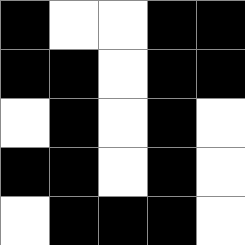[["black", "white", "white", "black", "black"], ["black", "black", "white", "black", "black"], ["white", "black", "white", "black", "white"], ["black", "black", "white", "black", "white"], ["white", "black", "black", "black", "white"]]